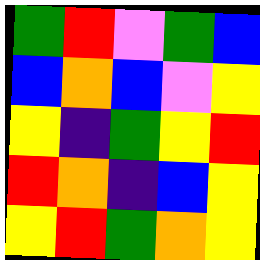[["green", "red", "violet", "green", "blue"], ["blue", "orange", "blue", "violet", "yellow"], ["yellow", "indigo", "green", "yellow", "red"], ["red", "orange", "indigo", "blue", "yellow"], ["yellow", "red", "green", "orange", "yellow"]]